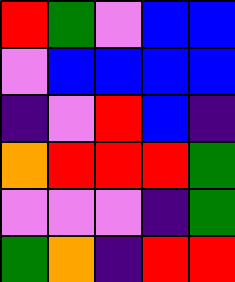[["red", "green", "violet", "blue", "blue"], ["violet", "blue", "blue", "blue", "blue"], ["indigo", "violet", "red", "blue", "indigo"], ["orange", "red", "red", "red", "green"], ["violet", "violet", "violet", "indigo", "green"], ["green", "orange", "indigo", "red", "red"]]